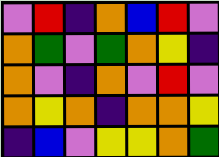[["violet", "red", "indigo", "orange", "blue", "red", "violet"], ["orange", "green", "violet", "green", "orange", "yellow", "indigo"], ["orange", "violet", "indigo", "orange", "violet", "red", "violet"], ["orange", "yellow", "orange", "indigo", "orange", "orange", "yellow"], ["indigo", "blue", "violet", "yellow", "yellow", "orange", "green"]]